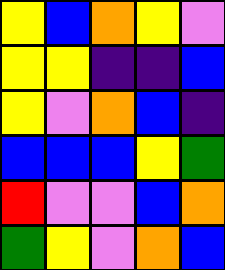[["yellow", "blue", "orange", "yellow", "violet"], ["yellow", "yellow", "indigo", "indigo", "blue"], ["yellow", "violet", "orange", "blue", "indigo"], ["blue", "blue", "blue", "yellow", "green"], ["red", "violet", "violet", "blue", "orange"], ["green", "yellow", "violet", "orange", "blue"]]